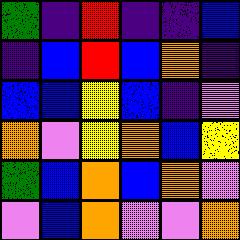[["green", "indigo", "red", "indigo", "indigo", "blue"], ["indigo", "blue", "red", "blue", "orange", "indigo"], ["blue", "blue", "yellow", "blue", "indigo", "violet"], ["orange", "violet", "yellow", "orange", "blue", "yellow"], ["green", "blue", "orange", "blue", "orange", "violet"], ["violet", "blue", "orange", "violet", "violet", "orange"]]